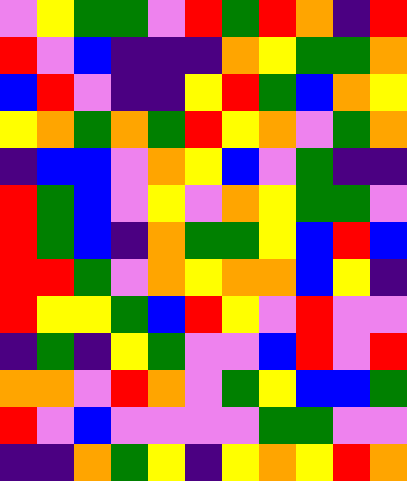[["violet", "yellow", "green", "green", "violet", "red", "green", "red", "orange", "indigo", "red"], ["red", "violet", "blue", "indigo", "indigo", "indigo", "orange", "yellow", "green", "green", "orange"], ["blue", "red", "violet", "indigo", "indigo", "yellow", "red", "green", "blue", "orange", "yellow"], ["yellow", "orange", "green", "orange", "green", "red", "yellow", "orange", "violet", "green", "orange"], ["indigo", "blue", "blue", "violet", "orange", "yellow", "blue", "violet", "green", "indigo", "indigo"], ["red", "green", "blue", "violet", "yellow", "violet", "orange", "yellow", "green", "green", "violet"], ["red", "green", "blue", "indigo", "orange", "green", "green", "yellow", "blue", "red", "blue"], ["red", "red", "green", "violet", "orange", "yellow", "orange", "orange", "blue", "yellow", "indigo"], ["red", "yellow", "yellow", "green", "blue", "red", "yellow", "violet", "red", "violet", "violet"], ["indigo", "green", "indigo", "yellow", "green", "violet", "violet", "blue", "red", "violet", "red"], ["orange", "orange", "violet", "red", "orange", "violet", "green", "yellow", "blue", "blue", "green"], ["red", "violet", "blue", "violet", "violet", "violet", "violet", "green", "green", "violet", "violet"], ["indigo", "indigo", "orange", "green", "yellow", "indigo", "yellow", "orange", "yellow", "red", "orange"]]